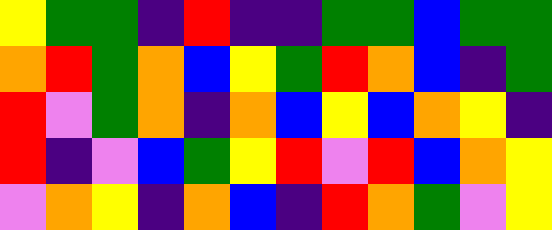[["yellow", "green", "green", "indigo", "red", "indigo", "indigo", "green", "green", "blue", "green", "green"], ["orange", "red", "green", "orange", "blue", "yellow", "green", "red", "orange", "blue", "indigo", "green"], ["red", "violet", "green", "orange", "indigo", "orange", "blue", "yellow", "blue", "orange", "yellow", "indigo"], ["red", "indigo", "violet", "blue", "green", "yellow", "red", "violet", "red", "blue", "orange", "yellow"], ["violet", "orange", "yellow", "indigo", "orange", "blue", "indigo", "red", "orange", "green", "violet", "yellow"]]